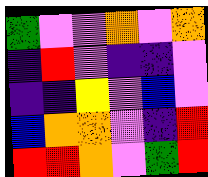[["green", "violet", "violet", "orange", "violet", "orange"], ["indigo", "red", "violet", "indigo", "indigo", "violet"], ["indigo", "indigo", "yellow", "violet", "blue", "violet"], ["blue", "orange", "orange", "violet", "indigo", "red"], ["red", "red", "orange", "violet", "green", "red"]]